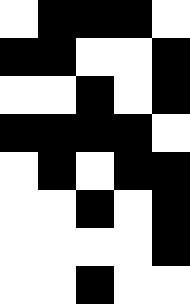[["white", "black", "black", "black", "white"], ["black", "black", "white", "white", "black"], ["white", "white", "black", "white", "black"], ["black", "black", "black", "black", "white"], ["white", "black", "white", "black", "black"], ["white", "white", "black", "white", "black"], ["white", "white", "white", "white", "black"], ["white", "white", "black", "white", "white"]]